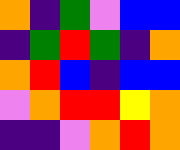[["orange", "indigo", "green", "violet", "blue", "blue"], ["indigo", "green", "red", "green", "indigo", "orange"], ["orange", "red", "blue", "indigo", "blue", "blue"], ["violet", "orange", "red", "red", "yellow", "orange"], ["indigo", "indigo", "violet", "orange", "red", "orange"]]